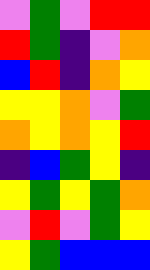[["violet", "green", "violet", "red", "red"], ["red", "green", "indigo", "violet", "orange"], ["blue", "red", "indigo", "orange", "yellow"], ["yellow", "yellow", "orange", "violet", "green"], ["orange", "yellow", "orange", "yellow", "red"], ["indigo", "blue", "green", "yellow", "indigo"], ["yellow", "green", "yellow", "green", "orange"], ["violet", "red", "violet", "green", "yellow"], ["yellow", "green", "blue", "blue", "blue"]]